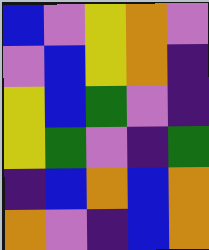[["blue", "violet", "yellow", "orange", "violet"], ["violet", "blue", "yellow", "orange", "indigo"], ["yellow", "blue", "green", "violet", "indigo"], ["yellow", "green", "violet", "indigo", "green"], ["indigo", "blue", "orange", "blue", "orange"], ["orange", "violet", "indigo", "blue", "orange"]]